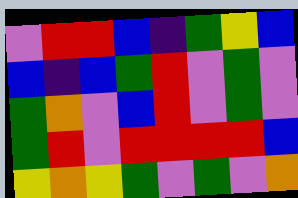[["violet", "red", "red", "blue", "indigo", "green", "yellow", "blue"], ["blue", "indigo", "blue", "green", "red", "violet", "green", "violet"], ["green", "orange", "violet", "blue", "red", "violet", "green", "violet"], ["green", "red", "violet", "red", "red", "red", "red", "blue"], ["yellow", "orange", "yellow", "green", "violet", "green", "violet", "orange"]]